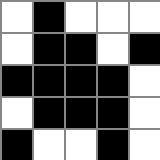[["white", "black", "white", "white", "white"], ["white", "black", "black", "white", "black"], ["black", "black", "black", "black", "white"], ["white", "black", "black", "black", "white"], ["black", "white", "white", "black", "white"]]